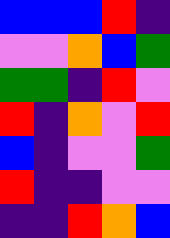[["blue", "blue", "blue", "red", "indigo"], ["violet", "violet", "orange", "blue", "green"], ["green", "green", "indigo", "red", "violet"], ["red", "indigo", "orange", "violet", "red"], ["blue", "indigo", "violet", "violet", "green"], ["red", "indigo", "indigo", "violet", "violet"], ["indigo", "indigo", "red", "orange", "blue"]]